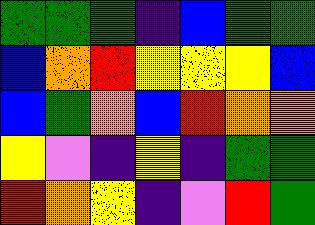[["green", "green", "green", "indigo", "blue", "green", "green"], ["blue", "orange", "red", "yellow", "yellow", "yellow", "blue"], ["blue", "green", "orange", "blue", "red", "orange", "orange"], ["yellow", "violet", "indigo", "yellow", "indigo", "green", "green"], ["red", "orange", "yellow", "indigo", "violet", "red", "green"]]